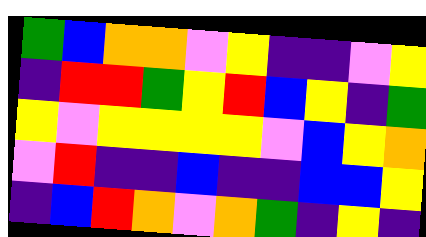[["green", "blue", "orange", "orange", "violet", "yellow", "indigo", "indigo", "violet", "yellow"], ["indigo", "red", "red", "green", "yellow", "red", "blue", "yellow", "indigo", "green"], ["yellow", "violet", "yellow", "yellow", "yellow", "yellow", "violet", "blue", "yellow", "orange"], ["violet", "red", "indigo", "indigo", "blue", "indigo", "indigo", "blue", "blue", "yellow"], ["indigo", "blue", "red", "orange", "violet", "orange", "green", "indigo", "yellow", "indigo"]]